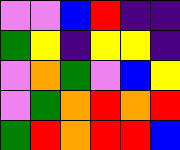[["violet", "violet", "blue", "red", "indigo", "indigo"], ["green", "yellow", "indigo", "yellow", "yellow", "indigo"], ["violet", "orange", "green", "violet", "blue", "yellow"], ["violet", "green", "orange", "red", "orange", "red"], ["green", "red", "orange", "red", "red", "blue"]]